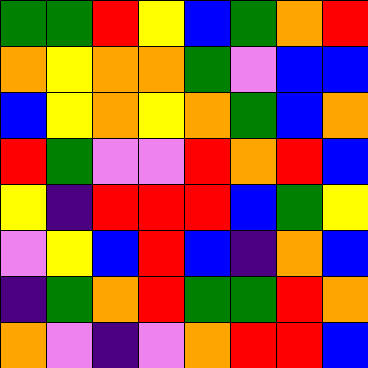[["green", "green", "red", "yellow", "blue", "green", "orange", "red"], ["orange", "yellow", "orange", "orange", "green", "violet", "blue", "blue"], ["blue", "yellow", "orange", "yellow", "orange", "green", "blue", "orange"], ["red", "green", "violet", "violet", "red", "orange", "red", "blue"], ["yellow", "indigo", "red", "red", "red", "blue", "green", "yellow"], ["violet", "yellow", "blue", "red", "blue", "indigo", "orange", "blue"], ["indigo", "green", "orange", "red", "green", "green", "red", "orange"], ["orange", "violet", "indigo", "violet", "orange", "red", "red", "blue"]]